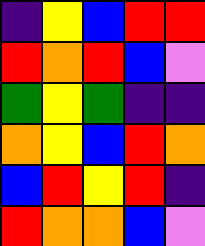[["indigo", "yellow", "blue", "red", "red"], ["red", "orange", "red", "blue", "violet"], ["green", "yellow", "green", "indigo", "indigo"], ["orange", "yellow", "blue", "red", "orange"], ["blue", "red", "yellow", "red", "indigo"], ["red", "orange", "orange", "blue", "violet"]]